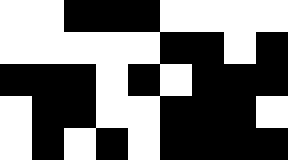[["white", "white", "black", "black", "black", "white", "white", "white", "white"], ["white", "white", "white", "white", "white", "black", "black", "white", "black"], ["black", "black", "black", "white", "black", "white", "black", "black", "black"], ["white", "black", "black", "white", "white", "black", "black", "black", "white"], ["white", "black", "white", "black", "white", "black", "black", "black", "black"]]